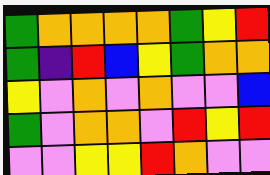[["green", "orange", "orange", "orange", "orange", "green", "yellow", "red"], ["green", "indigo", "red", "blue", "yellow", "green", "orange", "orange"], ["yellow", "violet", "orange", "violet", "orange", "violet", "violet", "blue"], ["green", "violet", "orange", "orange", "violet", "red", "yellow", "red"], ["violet", "violet", "yellow", "yellow", "red", "orange", "violet", "violet"]]